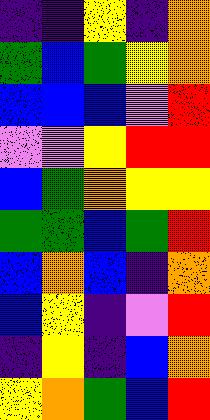[["indigo", "indigo", "yellow", "indigo", "orange"], ["green", "blue", "green", "yellow", "orange"], ["blue", "blue", "blue", "violet", "red"], ["violet", "violet", "yellow", "red", "red"], ["blue", "green", "orange", "yellow", "yellow"], ["green", "green", "blue", "green", "red"], ["blue", "orange", "blue", "indigo", "orange"], ["blue", "yellow", "indigo", "violet", "red"], ["indigo", "yellow", "indigo", "blue", "orange"], ["yellow", "orange", "green", "blue", "red"]]